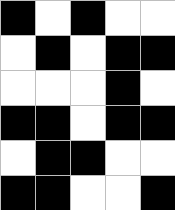[["black", "white", "black", "white", "white"], ["white", "black", "white", "black", "black"], ["white", "white", "white", "black", "white"], ["black", "black", "white", "black", "black"], ["white", "black", "black", "white", "white"], ["black", "black", "white", "white", "black"]]